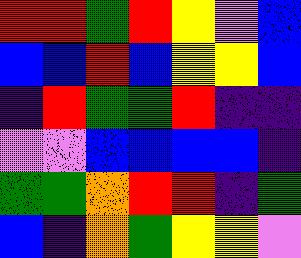[["red", "red", "green", "red", "yellow", "violet", "blue"], ["blue", "blue", "red", "blue", "yellow", "yellow", "blue"], ["indigo", "red", "green", "green", "red", "indigo", "indigo"], ["violet", "violet", "blue", "blue", "blue", "blue", "indigo"], ["green", "green", "orange", "red", "red", "indigo", "green"], ["blue", "indigo", "orange", "green", "yellow", "yellow", "violet"]]